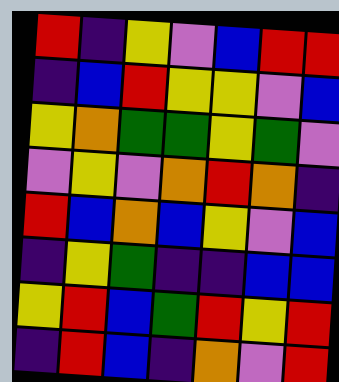[["red", "indigo", "yellow", "violet", "blue", "red", "red"], ["indigo", "blue", "red", "yellow", "yellow", "violet", "blue"], ["yellow", "orange", "green", "green", "yellow", "green", "violet"], ["violet", "yellow", "violet", "orange", "red", "orange", "indigo"], ["red", "blue", "orange", "blue", "yellow", "violet", "blue"], ["indigo", "yellow", "green", "indigo", "indigo", "blue", "blue"], ["yellow", "red", "blue", "green", "red", "yellow", "red"], ["indigo", "red", "blue", "indigo", "orange", "violet", "red"]]